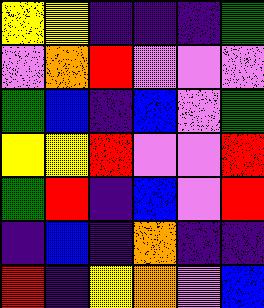[["yellow", "yellow", "indigo", "indigo", "indigo", "green"], ["violet", "orange", "red", "violet", "violet", "violet"], ["green", "blue", "indigo", "blue", "violet", "green"], ["yellow", "yellow", "red", "violet", "violet", "red"], ["green", "red", "indigo", "blue", "violet", "red"], ["indigo", "blue", "indigo", "orange", "indigo", "indigo"], ["red", "indigo", "yellow", "orange", "violet", "blue"]]